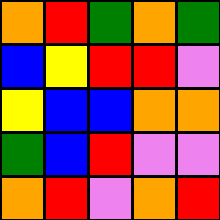[["orange", "red", "green", "orange", "green"], ["blue", "yellow", "red", "red", "violet"], ["yellow", "blue", "blue", "orange", "orange"], ["green", "blue", "red", "violet", "violet"], ["orange", "red", "violet", "orange", "red"]]